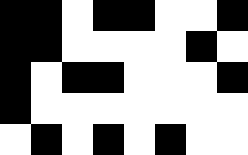[["black", "black", "white", "black", "black", "white", "white", "black"], ["black", "black", "white", "white", "white", "white", "black", "white"], ["black", "white", "black", "black", "white", "white", "white", "black"], ["black", "white", "white", "white", "white", "white", "white", "white"], ["white", "black", "white", "black", "white", "black", "white", "white"]]